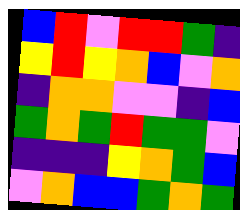[["blue", "red", "violet", "red", "red", "green", "indigo"], ["yellow", "red", "yellow", "orange", "blue", "violet", "orange"], ["indigo", "orange", "orange", "violet", "violet", "indigo", "blue"], ["green", "orange", "green", "red", "green", "green", "violet"], ["indigo", "indigo", "indigo", "yellow", "orange", "green", "blue"], ["violet", "orange", "blue", "blue", "green", "orange", "green"]]